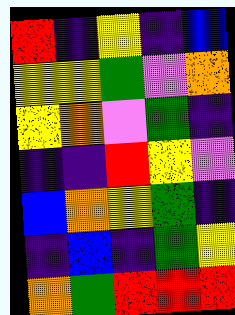[["red", "indigo", "yellow", "indigo", "blue"], ["yellow", "yellow", "green", "violet", "orange"], ["yellow", "orange", "violet", "green", "indigo"], ["indigo", "indigo", "red", "yellow", "violet"], ["blue", "orange", "yellow", "green", "indigo"], ["indigo", "blue", "indigo", "green", "yellow"], ["orange", "green", "red", "red", "red"]]